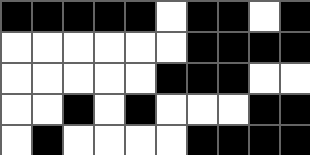[["black", "black", "black", "black", "black", "white", "black", "black", "white", "black"], ["white", "white", "white", "white", "white", "white", "black", "black", "black", "black"], ["white", "white", "white", "white", "white", "black", "black", "black", "white", "white"], ["white", "white", "black", "white", "black", "white", "white", "white", "black", "black"], ["white", "black", "white", "white", "white", "white", "black", "black", "black", "black"]]